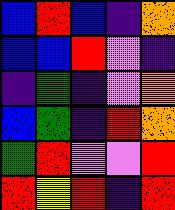[["blue", "red", "blue", "indigo", "orange"], ["blue", "blue", "red", "violet", "indigo"], ["indigo", "green", "indigo", "violet", "orange"], ["blue", "green", "indigo", "red", "orange"], ["green", "red", "violet", "violet", "red"], ["red", "yellow", "red", "indigo", "red"]]